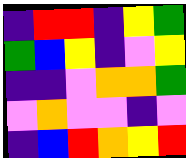[["indigo", "red", "red", "indigo", "yellow", "green"], ["green", "blue", "yellow", "indigo", "violet", "yellow"], ["indigo", "indigo", "violet", "orange", "orange", "green"], ["violet", "orange", "violet", "violet", "indigo", "violet"], ["indigo", "blue", "red", "orange", "yellow", "red"]]